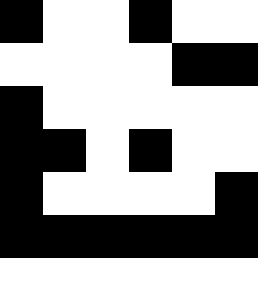[["black", "white", "white", "black", "white", "white"], ["white", "white", "white", "white", "black", "black"], ["black", "white", "white", "white", "white", "white"], ["black", "black", "white", "black", "white", "white"], ["black", "white", "white", "white", "white", "black"], ["black", "black", "black", "black", "black", "black"], ["white", "white", "white", "white", "white", "white"]]